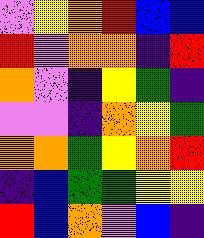[["violet", "yellow", "orange", "red", "blue", "blue"], ["red", "violet", "orange", "orange", "indigo", "red"], ["orange", "violet", "indigo", "yellow", "green", "indigo"], ["violet", "violet", "indigo", "orange", "yellow", "green"], ["orange", "orange", "green", "yellow", "orange", "red"], ["indigo", "blue", "green", "green", "yellow", "yellow"], ["red", "blue", "orange", "violet", "blue", "indigo"]]